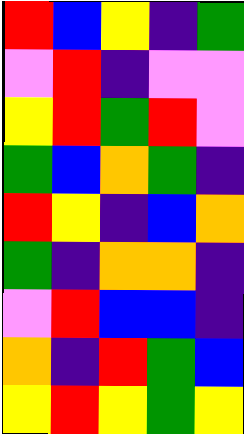[["red", "blue", "yellow", "indigo", "green"], ["violet", "red", "indigo", "violet", "violet"], ["yellow", "red", "green", "red", "violet"], ["green", "blue", "orange", "green", "indigo"], ["red", "yellow", "indigo", "blue", "orange"], ["green", "indigo", "orange", "orange", "indigo"], ["violet", "red", "blue", "blue", "indigo"], ["orange", "indigo", "red", "green", "blue"], ["yellow", "red", "yellow", "green", "yellow"]]